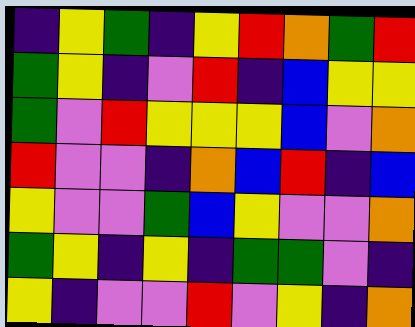[["indigo", "yellow", "green", "indigo", "yellow", "red", "orange", "green", "red"], ["green", "yellow", "indigo", "violet", "red", "indigo", "blue", "yellow", "yellow"], ["green", "violet", "red", "yellow", "yellow", "yellow", "blue", "violet", "orange"], ["red", "violet", "violet", "indigo", "orange", "blue", "red", "indigo", "blue"], ["yellow", "violet", "violet", "green", "blue", "yellow", "violet", "violet", "orange"], ["green", "yellow", "indigo", "yellow", "indigo", "green", "green", "violet", "indigo"], ["yellow", "indigo", "violet", "violet", "red", "violet", "yellow", "indigo", "orange"]]